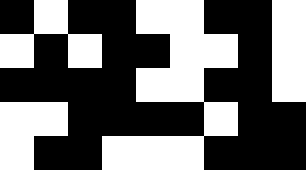[["black", "white", "black", "black", "white", "white", "black", "black", "white"], ["white", "black", "white", "black", "black", "white", "white", "black", "white"], ["black", "black", "black", "black", "white", "white", "black", "black", "white"], ["white", "white", "black", "black", "black", "black", "white", "black", "black"], ["white", "black", "black", "white", "white", "white", "black", "black", "black"]]